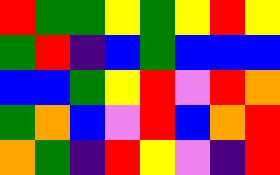[["red", "green", "green", "yellow", "green", "yellow", "red", "yellow"], ["green", "red", "indigo", "blue", "green", "blue", "blue", "blue"], ["blue", "blue", "green", "yellow", "red", "violet", "red", "orange"], ["green", "orange", "blue", "violet", "red", "blue", "orange", "red"], ["orange", "green", "indigo", "red", "yellow", "violet", "indigo", "red"]]